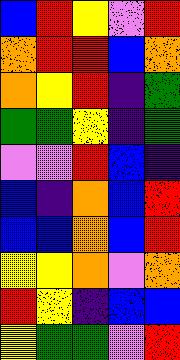[["blue", "red", "yellow", "violet", "red"], ["orange", "red", "red", "blue", "orange"], ["orange", "yellow", "red", "indigo", "green"], ["green", "green", "yellow", "indigo", "green"], ["violet", "violet", "red", "blue", "indigo"], ["blue", "indigo", "orange", "blue", "red"], ["blue", "blue", "orange", "blue", "red"], ["yellow", "yellow", "orange", "violet", "orange"], ["red", "yellow", "indigo", "blue", "blue"], ["yellow", "green", "green", "violet", "red"]]